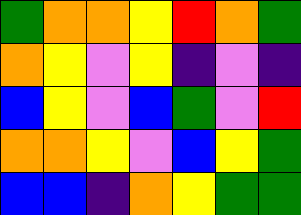[["green", "orange", "orange", "yellow", "red", "orange", "green"], ["orange", "yellow", "violet", "yellow", "indigo", "violet", "indigo"], ["blue", "yellow", "violet", "blue", "green", "violet", "red"], ["orange", "orange", "yellow", "violet", "blue", "yellow", "green"], ["blue", "blue", "indigo", "orange", "yellow", "green", "green"]]